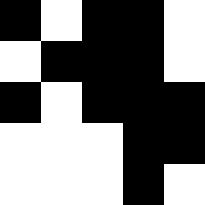[["black", "white", "black", "black", "white"], ["white", "black", "black", "black", "white"], ["black", "white", "black", "black", "black"], ["white", "white", "white", "black", "black"], ["white", "white", "white", "black", "white"]]